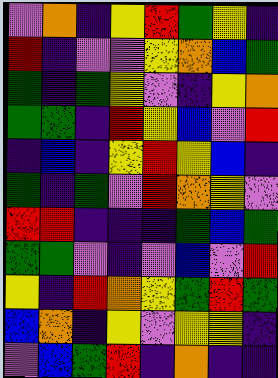[["violet", "orange", "indigo", "yellow", "red", "green", "yellow", "indigo"], ["red", "indigo", "violet", "violet", "yellow", "orange", "blue", "green"], ["green", "indigo", "green", "yellow", "violet", "indigo", "yellow", "orange"], ["green", "green", "indigo", "red", "yellow", "blue", "violet", "red"], ["indigo", "blue", "indigo", "yellow", "red", "yellow", "blue", "indigo"], ["green", "indigo", "green", "violet", "red", "orange", "yellow", "violet"], ["red", "red", "indigo", "indigo", "indigo", "green", "blue", "green"], ["green", "green", "violet", "indigo", "violet", "blue", "violet", "red"], ["yellow", "indigo", "red", "orange", "yellow", "green", "red", "green"], ["blue", "orange", "indigo", "yellow", "violet", "yellow", "yellow", "indigo"], ["violet", "blue", "green", "red", "indigo", "orange", "indigo", "indigo"]]